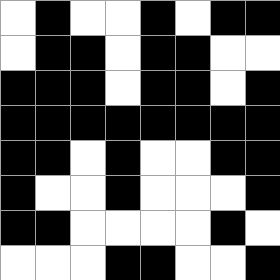[["white", "black", "white", "white", "black", "white", "black", "black"], ["white", "black", "black", "white", "black", "black", "white", "white"], ["black", "black", "black", "white", "black", "black", "white", "black"], ["black", "black", "black", "black", "black", "black", "black", "black"], ["black", "black", "white", "black", "white", "white", "black", "black"], ["black", "white", "white", "black", "white", "white", "white", "black"], ["black", "black", "white", "white", "white", "white", "black", "white"], ["white", "white", "white", "black", "black", "white", "white", "black"]]